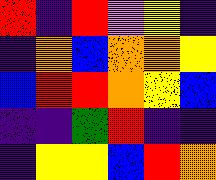[["red", "indigo", "red", "violet", "yellow", "indigo"], ["indigo", "orange", "blue", "orange", "orange", "yellow"], ["blue", "red", "red", "orange", "yellow", "blue"], ["indigo", "indigo", "green", "red", "indigo", "indigo"], ["indigo", "yellow", "yellow", "blue", "red", "orange"]]